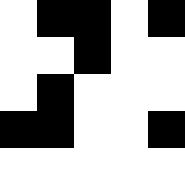[["white", "black", "black", "white", "black"], ["white", "white", "black", "white", "white"], ["white", "black", "white", "white", "white"], ["black", "black", "white", "white", "black"], ["white", "white", "white", "white", "white"]]